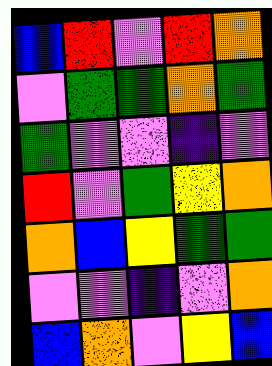[["blue", "red", "violet", "red", "orange"], ["violet", "green", "green", "orange", "green"], ["green", "violet", "violet", "indigo", "violet"], ["red", "violet", "green", "yellow", "orange"], ["orange", "blue", "yellow", "green", "green"], ["violet", "violet", "indigo", "violet", "orange"], ["blue", "orange", "violet", "yellow", "blue"]]